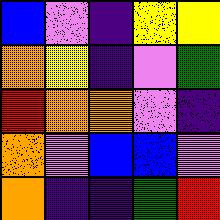[["blue", "violet", "indigo", "yellow", "yellow"], ["orange", "yellow", "indigo", "violet", "green"], ["red", "orange", "orange", "violet", "indigo"], ["orange", "violet", "blue", "blue", "violet"], ["orange", "indigo", "indigo", "green", "red"]]